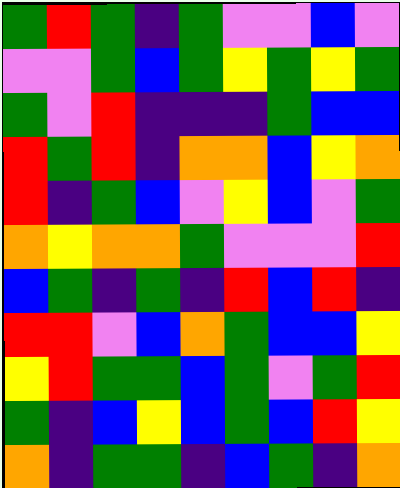[["green", "red", "green", "indigo", "green", "violet", "violet", "blue", "violet"], ["violet", "violet", "green", "blue", "green", "yellow", "green", "yellow", "green"], ["green", "violet", "red", "indigo", "indigo", "indigo", "green", "blue", "blue"], ["red", "green", "red", "indigo", "orange", "orange", "blue", "yellow", "orange"], ["red", "indigo", "green", "blue", "violet", "yellow", "blue", "violet", "green"], ["orange", "yellow", "orange", "orange", "green", "violet", "violet", "violet", "red"], ["blue", "green", "indigo", "green", "indigo", "red", "blue", "red", "indigo"], ["red", "red", "violet", "blue", "orange", "green", "blue", "blue", "yellow"], ["yellow", "red", "green", "green", "blue", "green", "violet", "green", "red"], ["green", "indigo", "blue", "yellow", "blue", "green", "blue", "red", "yellow"], ["orange", "indigo", "green", "green", "indigo", "blue", "green", "indigo", "orange"]]